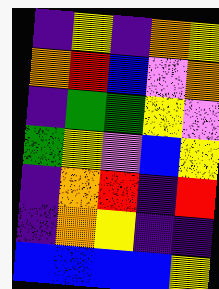[["indigo", "yellow", "indigo", "orange", "yellow"], ["orange", "red", "blue", "violet", "orange"], ["indigo", "green", "green", "yellow", "violet"], ["green", "yellow", "violet", "blue", "yellow"], ["indigo", "orange", "red", "indigo", "red"], ["indigo", "orange", "yellow", "indigo", "indigo"], ["blue", "blue", "blue", "blue", "yellow"]]